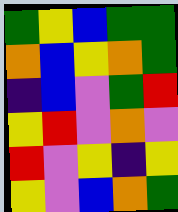[["green", "yellow", "blue", "green", "green"], ["orange", "blue", "yellow", "orange", "green"], ["indigo", "blue", "violet", "green", "red"], ["yellow", "red", "violet", "orange", "violet"], ["red", "violet", "yellow", "indigo", "yellow"], ["yellow", "violet", "blue", "orange", "green"]]